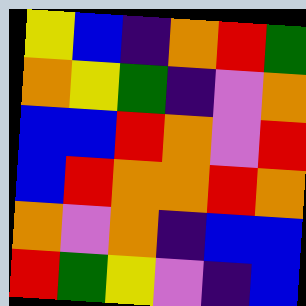[["yellow", "blue", "indigo", "orange", "red", "green"], ["orange", "yellow", "green", "indigo", "violet", "orange"], ["blue", "blue", "red", "orange", "violet", "red"], ["blue", "red", "orange", "orange", "red", "orange"], ["orange", "violet", "orange", "indigo", "blue", "blue"], ["red", "green", "yellow", "violet", "indigo", "blue"]]